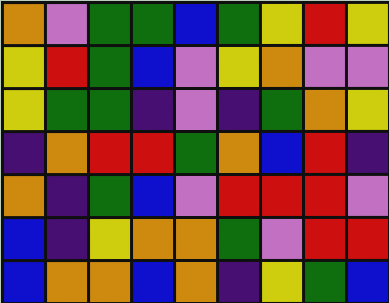[["orange", "violet", "green", "green", "blue", "green", "yellow", "red", "yellow"], ["yellow", "red", "green", "blue", "violet", "yellow", "orange", "violet", "violet"], ["yellow", "green", "green", "indigo", "violet", "indigo", "green", "orange", "yellow"], ["indigo", "orange", "red", "red", "green", "orange", "blue", "red", "indigo"], ["orange", "indigo", "green", "blue", "violet", "red", "red", "red", "violet"], ["blue", "indigo", "yellow", "orange", "orange", "green", "violet", "red", "red"], ["blue", "orange", "orange", "blue", "orange", "indigo", "yellow", "green", "blue"]]